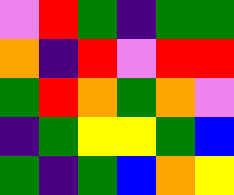[["violet", "red", "green", "indigo", "green", "green"], ["orange", "indigo", "red", "violet", "red", "red"], ["green", "red", "orange", "green", "orange", "violet"], ["indigo", "green", "yellow", "yellow", "green", "blue"], ["green", "indigo", "green", "blue", "orange", "yellow"]]